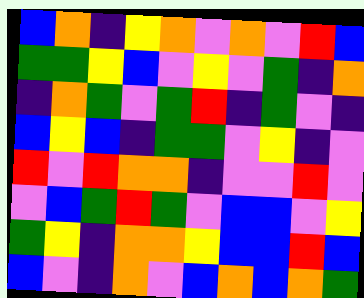[["blue", "orange", "indigo", "yellow", "orange", "violet", "orange", "violet", "red", "blue"], ["green", "green", "yellow", "blue", "violet", "yellow", "violet", "green", "indigo", "orange"], ["indigo", "orange", "green", "violet", "green", "red", "indigo", "green", "violet", "indigo"], ["blue", "yellow", "blue", "indigo", "green", "green", "violet", "yellow", "indigo", "violet"], ["red", "violet", "red", "orange", "orange", "indigo", "violet", "violet", "red", "violet"], ["violet", "blue", "green", "red", "green", "violet", "blue", "blue", "violet", "yellow"], ["green", "yellow", "indigo", "orange", "orange", "yellow", "blue", "blue", "red", "blue"], ["blue", "violet", "indigo", "orange", "violet", "blue", "orange", "blue", "orange", "green"]]